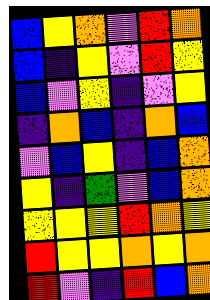[["blue", "yellow", "orange", "violet", "red", "orange"], ["blue", "indigo", "yellow", "violet", "red", "yellow"], ["blue", "violet", "yellow", "indigo", "violet", "yellow"], ["indigo", "orange", "blue", "indigo", "orange", "blue"], ["violet", "blue", "yellow", "indigo", "blue", "orange"], ["yellow", "indigo", "green", "violet", "blue", "orange"], ["yellow", "yellow", "yellow", "red", "orange", "yellow"], ["red", "yellow", "yellow", "orange", "yellow", "orange"], ["red", "violet", "indigo", "red", "blue", "orange"]]